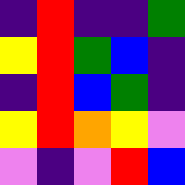[["indigo", "red", "indigo", "indigo", "green"], ["yellow", "red", "green", "blue", "indigo"], ["indigo", "red", "blue", "green", "indigo"], ["yellow", "red", "orange", "yellow", "violet"], ["violet", "indigo", "violet", "red", "blue"]]